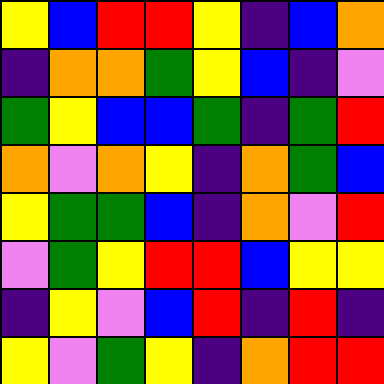[["yellow", "blue", "red", "red", "yellow", "indigo", "blue", "orange"], ["indigo", "orange", "orange", "green", "yellow", "blue", "indigo", "violet"], ["green", "yellow", "blue", "blue", "green", "indigo", "green", "red"], ["orange", "violet", "orange", "yellow", "indigo", "orange", "green", "blue"], ["yellow", "green", "green", "blue", "indigo", "orange", "violet", "red"], ["violet", "green", "yellow", "red", "red", "blue", "yellow", "yellow"], ["indigo", "yellow", "violet", "blue", "red", "indigo", "red", "indigo"], ["yellow", "violet", "green", "yellow", "indigo", "orange", "red", "red"]]